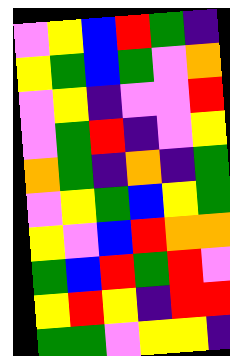[["violet", "yellow", "blue", "red", "green", "indigo"], ["yellow", "green", "blue", "green", "violet", "orange"], ["violet", "yellow", "indigo", "violet", "violet", "red"], ["violet", "green", "red", "indigo", "violet", "yellow"], ["orange", "green", "indigo", "orange", "indigo", "green"], ["violet", "yellow", "green", "blue", "yellow", "green"], ["yellow", "violet", "blue", "red", "orange", "orange"], ["green", "blue", "red", "green", "red", "violet"], ["yellow", "red", "yellow", "indigo", "red", "red"], ["green", "green", "violet", "yellow", "yellow", "indigo"]]